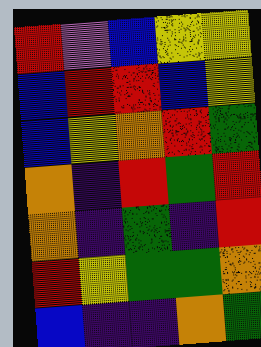[["red", "violet", "blue", "yellow", "yellow"], ["blue", "red", "red", "blue", "yellow"], ["blue", "yellow", "orange", "red", "green"], ["orange", "indigo", "red", "green", "red"], ["orange", "indigo", "green", "indigo", "red"], ["red", "yellow", "green", "green", "orange"], ["blue", "indigo", "indigo", "orange", "green"]]